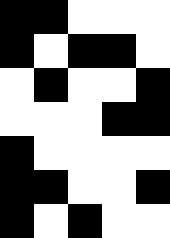[["black", "black", "white", "white", "white"], ["black", "white", "black", "black", "white"], ["white", "black", "white", "white", "black"], ["white", "white", "white", "black", "black"], ["black", "white", "white", "white", "white"], ["black", "black", "white", "white", "black"], ["black", "white", "black", "white", "white"]]